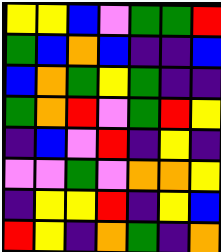[["yellow", "yellow", "blue", "violet", "green", "green", "red"], ["green", "blue", "orange", "blue", "indigo", "indigo", "blue"], ["blue", "orange", "green", "yellow", "green", "indigo", "indigo"], ["green", "orange", "red", "violet", "green", "red", "yellow"], ["indigo", "blue", "violet", "red", "indigo", "yellow", "indigo"], ["violet", "violet", "green", "violet", "orange", "orange", "yellow"], ["indigo", "yellow", "yellow", "red", "indigo", "yellow", "blue"], ["red", "yellow", "indigo", "orange", "green", "indigo", "orange"]]